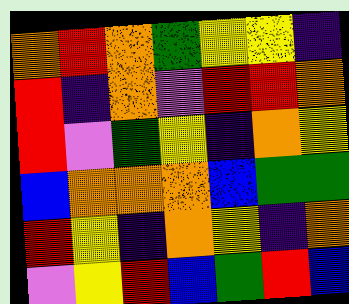[["orange", "red", "orange", "green", "yellow", "yellow", "indigo"], ["red", "indigo", "orange", "violet", "red", "red", "orange"], ["red", "violet", "green", "yellow", "indigo", "orange", "yellow"], ["blue", "orange", "orange", "orange", "blue", "green", "green"], ["red", "yellow", "indigo", "orange", "yellow", "indigo", "orange"], ["violet", "yellow", "red", "blue", "green", "red", "blue"]]